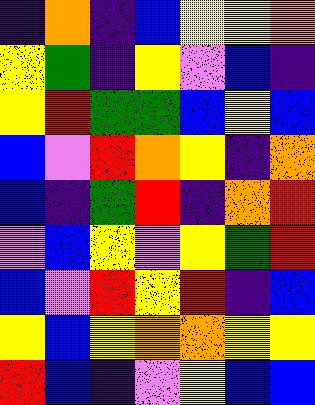[["indigo", "orange", "indigo", "blue", "yellow", "yellow", "orange"], ["yellow", "green", "indigo", "yellow", "violet", "blue", "indigo"], ["yellow", "red", "green", "green", "blue", "yellow", "blue"], ["blue", "violet", "red", "orange", "yellow", "indigo", "orange"], ["blue", "indigo", "green", "red", "indigo", "orange", "red"], ["violet", "blue", "yellow", "violet", "yellow", "green", "red"], ["blue", "violet", "red", "yellow", "red", "indigo", "blue"], ["yellow", "blue", "yellow", "orange", "orange", "yellow", "yellow"], ["red", "blue", "indigo", "violet", "yellow", "blue", "blue"]]